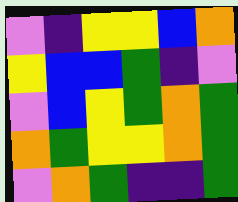[["violet", "indigo", "yellow", "yellow", "blue", "orange"], ["yellow", "blue", "blue", "green", "indigo", "violet"], ["violet", "blue", "yellow", "green", "orange", "green"], ["orange", "green", "yellow", "yellow", "orange", "green"], ["violet", "orange", "green", "indigo", "indigo", "green"]]